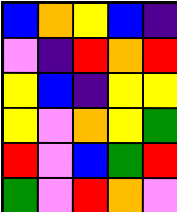[["blue", "orange", "yellow", "blue", "indigo"], ["violet", "indigo", "red", "orange", "red"], ["yellow", "blue", "indigo", "yellow", "yellow"], ["yellow", "violet", "orange", "yellow", "green"], ["red", "violet", "blue", "green", "red"], ["green", "violet", "red", "orange", "violet"]]